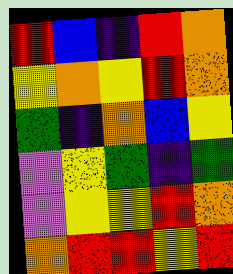[["red", "blue", "indigo", "red", "orange"], ["yellow", "orange", "yellow", "red", "orange"], ["green", "indigo", "orange", "blue", "yellow"], ["violet", "yellow", "green", "indigo", "green"], ["violet", "yellow", "yellow", "red", "orange"], ["orange", "red", "red", "yellow", "red"]]